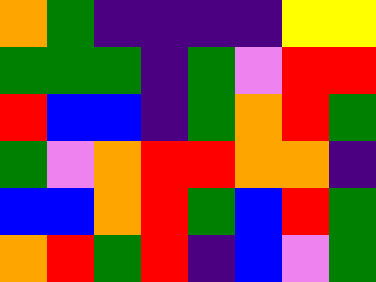[["orange", "green", "indigo", "indigo", "indigo", "indigo", "yellow", "yellow"], ["green", "green", "green", "indigo", "green", "violet", "red", "red"], ["red", "blue", "blue", "indigo", "green", "orange", "red", "green"], ["green", "violet", "orange", "red", "red", "orange", "orange", "indigo"], ["blue", "blue", "orange", "red", "green", "blue", "red", "green"], ["orange", "red", "green", "red", "indigo", "blue", "violet", "green"]]